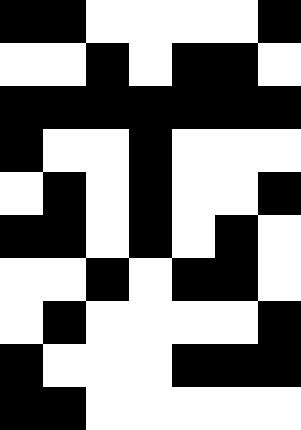[["black", "black", "white", "white", "white", "white", "black"], ["white", "white", "black", "white", "black", "black", "white"], ["black", "black", "black", "black", "black", "black", "black"], ["black", "white", "white", "black", "white", "white", "white"], ["white", "black", "white", "black", "white", "white", "black"], ["black", "black", "white", "black", "white", "black", "white"], ["white", "white", "black", "white", "black", "black", "white"], ["white", "black", "white", "white", "white", "white", "black"], ["black", "white", "white", "white", "black", "black", "black"], ["black", "black", "white", "white", "white", "white", "white"]]